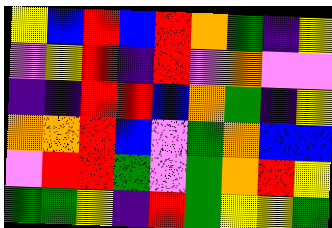[["yellow", "blue", "red", "blue", "red", "orange", "green", "indigo", "yellow"], ["violet", "yellow", "red", "indigo", "red", "violet", "orange", "violet", "violet"], ["indigo", "indigo", "red", "red", "blue", "orange", "green", "indigo", "yellow"], ["orange", "orange", "red", "blue", "violet", "green", "orange", "blue", "blue"], ["violet", "red", "red", "green", "violet", "green", "orange", "red", "yellow"], ["green", "green", "yellow", "indigo", "red", "green", "yellow", "yellow", "green"]]